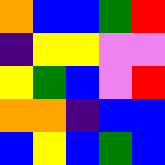[["orange", "blue", "blue", "green", "red"], ["indigo", "yellow", "yellow", "violet", "violet"], ["yellow", "green", "blue", "violet", "red"], ["orange", "orange", "indigo", "blue", "blue"], ["blue", "yellow", "blue", "green", "blue"]]